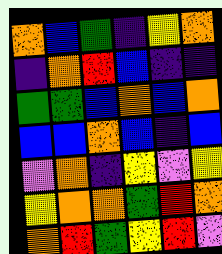[["orange", "blue", "green", "indigo", "yellow", "orange"], ["indigo", "orange", "red", "blue", "indigo", "indigo"], ["green", "green", "blue", "orange", "blue", "orange"], ["blue", "blue", "orange", "blue", "indigo", "blue"], ["violet", "orange", "indigo", "yellow", "violet", "yellow"], ["yellow", "orange", "orange", "green", "red", "orange"], ["orange", "red", "green", "yellow", "red", "violet"]]